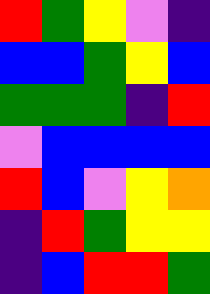[["red", "green", "yellow", "violet", "indigo"], ["blue", "blue", "green", "yellow", "blue"], ["green", "green", "green", "indigo", "red"], ["violet", "blue", "blue", "blue", "blue"], ["red", "blue", "violet", "yellow", "orange"], ["indigo", "red", "green", "yellow", "yellow"], ["indigo", "blue", "red", "red", "green"]]